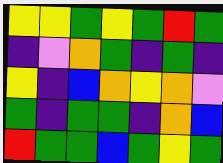[["yellow", "yellow", "green", "yellow", "green", "red", "green"], ["indigo", "violet", "orange", "green", "indigo", "green", "indigo"], ["yellow", "indigo", "blue", "orange", "yellow", "orange", "violet"], ["green", "indigo", "green", "green", "indigo", "orange", "blue"], ["red", "green", "green", "blue", "green", "yellow", "green"]]